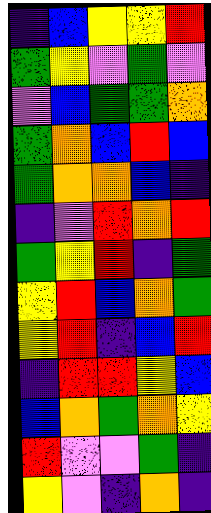[["indigo", "blue", "yellow", "yellow", "red"], ["green", "yellow", "violet", "green", "violet"], ["violet", "blue", "green", "green", "orange"], ["green", "orange", "blue", "red", "blue"], ["green", "orange", "orange", "blue", "indigo"], ["indigo", "violet", "red", "orange", "red"], ["green", "yellow", "red", "indigo", "green"], ["yellow", "red", "blue", "orange", "green"], ["yellow", "red", "indigo", "blue", "red"], ["indigo", "red", "red", "yellow", "blue"], ["blue", "orange", "green", "orange", "yellow"], ["red", "violet", "violet", "green", "indigo"], ["yellow", "violet", "indigo", "orange", "indigo"]]